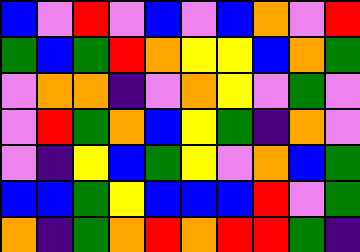[["blue", "violet", "red", "violet", "blue", "violet", "blue", "orange", "violet", "red"], ["green", "blue", "green", "red", "orange", "yellow", "yellow", "blue", "orange", "green"], ["violet", "orange", "orange", "indigo", "violet", "orange", "yellow", "violet", "green", "violet"], ["violet", "red", "green", "orange", "blue", "yellow", "green", "indigo", "orange", "violet"], ["violet", "indigo", "yellow", "blue", "green", "yellow", "violet", "orange", "blue", "green"], ["blue", "blue", "green", "yellow", "blue", "blue", "blue", "red", "violet", "green"], ["orange", "indigo", "green", "orange", "red", "orange", "red", "red", "green", "indigo"]]